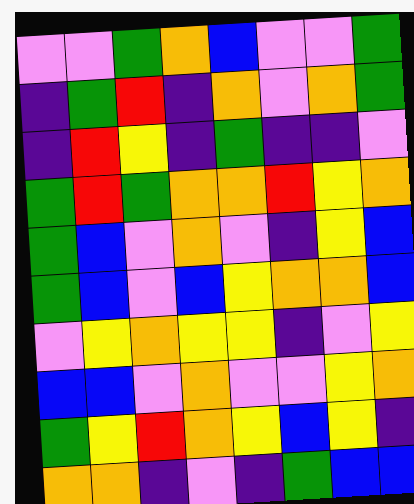[["violet", "violet", "green", "orange", "blue", "violet", "violet", "green"], ["indigo", "green", "red", "indigo", "orange", "violet", "orange", "green"], ["indigo", "red", "yellow", "indigo", "green", "indigo", "indigo", "violet"], ["green", "red", "green", "orange", "orange", "red", "yellow", "orange"], ["green", "blue", "violet", "orange", "violet", "indigo", "yellow", "blue"], ["green", "blue", "violet", "blue", "yellow", "orange", "orange", "blue"], ["violet", "yellow", "orange", "yellow", "yellow", "indigo", "violet", "yellow"], ["blue", "blue", "violet", "orange", "violet", "violet", "yellow", "orange"], ["green", "yellow", "red", "orange", "yellow", "blue", "yellow", "indigo"], ["orange", "orange", "indigo", "violet", "indigo", "green", "blue", "blue"]]